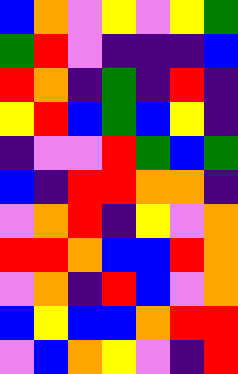[["blue", "orange", "violet", "yellow", "violet", "yellow", "green"], ["green", "red", "violet", "indigo", "indigo", "indigo", "blue"], ["red", "orange", "indigo", "green", "indigo", "red", "indigo"], ["yellow", "red", "blue", "green", "blue", "yellow", "indigo"], ["indigo", "violet", "violet", "red", "green", "blue", "green"], ["blue", "indigo", "red", "red", "orange", "orange", "indigo"], ["violet", "orange", "red", "indigo", "yellow", "violet", "orange"], ["red", "red", "orange", "blue", "blue", "red", "orange"], ["violet", "orange", "indigo", "red", "blue", "violet", "orange"], ["blue", "yellow", "blue", "blue", "orange", "red", "red"], ["violet", "blue", "orange", "yellow", "violet", "indigo", "red"]]